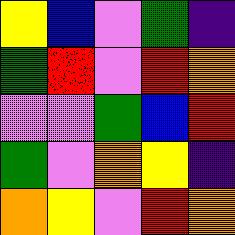[["yellow", "blue", "violet", "green", "indigo"], ["green", "red", "violet", "red", "orange"], ["violet", "violet", "green", "blue", "red"], ["green", "violet", "orange", "yellow", "indigo"], ["orange", "yellow", "violet", "red", "orange"]]